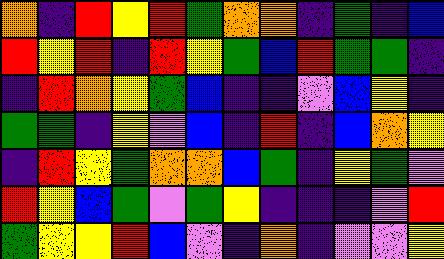[["orange", "indigo", "red", "yellow", "red", "green", "orange", "orange", "indigo", "green", "indigo", "blue"], ["red", "yellow", "red", "indigo", "red", "yellow", "green", "blue", "red", "green", "green", "indigo"], ["indigo", "red", "orange", "yellow", "green", "blue", "indigo", "indigo", "violet", "blue", "yellow", "indigo"], ["green", "green", "indigo", "yellow", "violet", "blue", "indigo", "red", "indigo", "blue", "orange", "yellow"], ["indigo", "red", "yellow", "green", "orange", "orange", "blue", "green", "indigo", "yellow", "green", "violet"], ["red", "yellow", "blue", "green", "violet", "green", "yellow", "indigo", "indigo", "indigo", "violet", "red"], ["green", "yellow", "yellow", "red", "blue", "violet", "indigo", "orange", "indigo", "violet", "violet", "yellow"]]